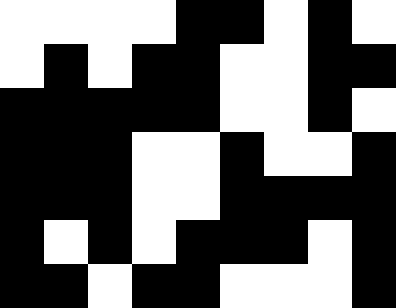[["white", "white", "white", "white", "black", "black", "white", "black", "white"], ["white", "black", "white", "black", "black", "white", "white", "black", "black"], ["black", "black", "black", "black", "black", "white", "white", "black", "white"], ["black", "black", "black", "white", "white", "black", "white", "white", "black"], ["black", "black", "black", "white", "white", "black", "black", "black", "black"], ["black", "white", "black", "white", "black", "black", "black", "white", "black"], ["black", "black", "white", "black", "black", "white", "white", "white", "black"]]